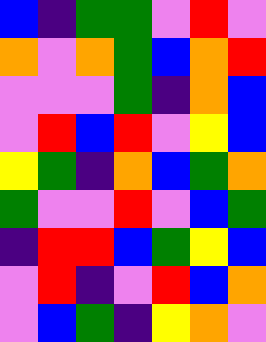[["blue", "indigo", "green", "green", "violet", "red", "violet"], ["orange", "violet", "orange", "green", "blue", "orange", "red"], ["violet", "violet", "violet", "green", "indigo", "orange", "blue"], ["violet", "red", "blue", "red", "violet", "yellow", "blue"], ["yellow", "green", "indigo", "orange", "blue", "green", "orange"], ["green", "violet", "violet", "red", "violet", "blue", "green"], ["indigo", "red", "red", "blue", "green", "yellow", "blue"], ["violet", "red", "indigo", "violet", "red", "blue", "orange"], ["violet", "blue", "green", "indigo", "yellow", "orange", "violet"]]